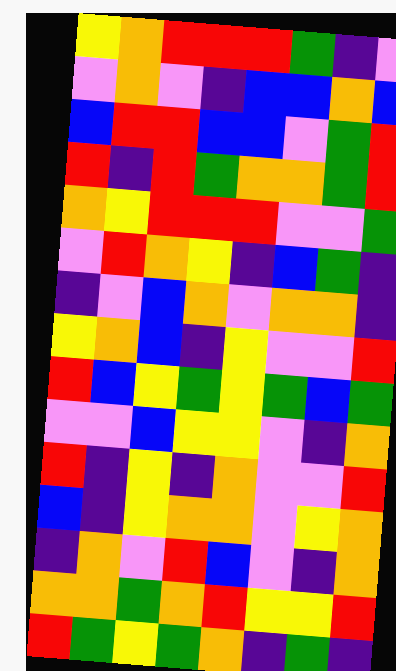[["yellow", "orange", "red", "red", "red", "green", "indigo", "violet"], ["violet", "orange", "violet", "indigo", "blue", "blue", "orange", "blue"], ["blue", "red", "red", "blue", "blue", "violet", "green", "red"], ["red", "indigo", "red", "green", "orange", "orange", "green", "red"], ["orange", "yellow", "red", "red", "red", "violet", "violet", "green"], ["violet", "red", "orange", "yellow", "indigo", "blue", "green", "indigo"], ["indigo", "violet", "blue", "orange", "violet", "orange", "orange", "indigo"], ["yellow", "orange", "blue", "indigo", "yellow", "violet", "violet", "red"], ["red", "blue", "yellow", "green", "yellow", "green", "blue", "green"], ["violet", "violet", "blue", "yellow", "yellow", "violet", "indigo", "orange"], ["red", "indigo", "yellow", "indigo", "orange", "violet", "violet", "red"], ["blue", "indigo", "yellow", "orange", "orange", "violet", "yellow", "orange"], ["indigo", "orange", "violet", "red", "blue", "violet", "indigo", "orange"], ["orange", "orange", "green", "orange", "red", "yellow", "yellow", "red"], ["red", "green", "yellow", "green", "orange", "indigo", "green", "indigo"]]